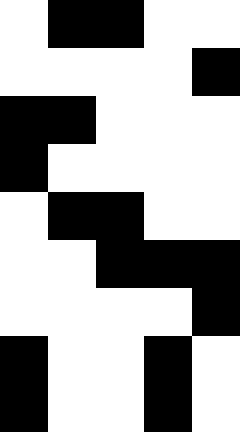[["white", "black", "black", "white", "white"], ["white", "white", "white", "white", "black"], ["black", "black", "white", "white", "white"], ["black", "white", "white", "white", "white"], ["white", "black", "black", "white", "white"], ["white", "white", "black", "black", "black"], ["white", "white", "white", "white", "black"], ["black", "white", "white", "black", "white"], ["black", "white", "white", "black", "white"]]